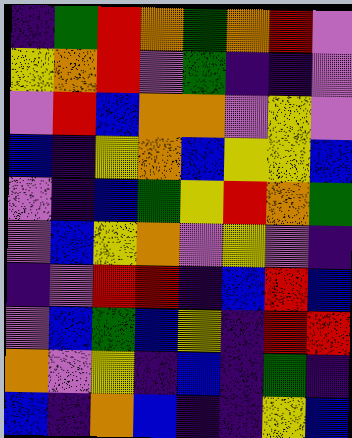[["indigo", "green", "red", "orange", "green", "orange", "red", "violet"], ["yellow", "orange", "red", "violet", "green", "indigo", "indigo", "violet"], ["violet", "red", "blue", "orange", "orange", "violet", "yellow", "violet"], ["blue", "indigo", "yellow", "orange", "blue", "yellow", "yellow", "blue"], ["violet", "indigo", "blue", "green", "yellow", "red", "orange", "green"], ["violet", "blue", "yellow", "orange", "violet", "yellow", "violet", "indigo"], ["indigo", "violet", "red", "red", "indigo", "blue", "red", "blue"], ["violet", "blue", "green", "blue", "yellow", "indigo", "red", "red"], ["orange", "violet", "yellow", "indigo", "blue", "indigo", "green", "indigo"], ["blue", "indigo", "orange", "blue", "indigo", "indigo", "yellow", "blue"]]